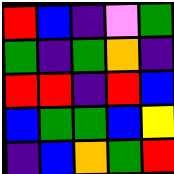[["red", "blue", "indigo", "violet", "green"], ["green", "indigo", "green", "orange", "indigo"], ["red", "red", "indigo", "red", "blue"], ["blue", "green", "green", "blue", "yellow"], ["indigo", "blue", "orange", "green", "red"]]